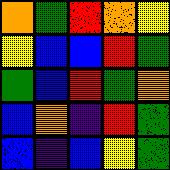[["orange", "green", "red", "orange", "yellow"], ["yellow", "blue", "blue", "red", "green"], ["green", "blue", "red", "green", "orange"], ["blue", "orange", "indigo", "red", "green"], ["blue", "indigo", "blue", "yellow", "green"]]